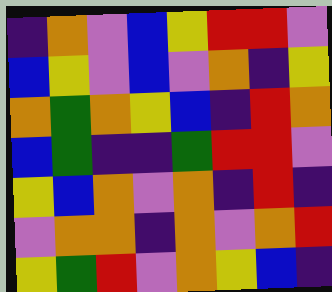[["indigo", "orange", "violet", "blue", "yellow", "red", "red", "violet"], ["blue", "yellow", "violet", "blue", "violet", "orange", "indigo", "yellow"], ["orange", "green", "orange", "yellow", "blue", "indigo", "red", "orange"], ["blue", "green", "indigo", "indigo", "green", "red", "red", "violet"], ["yellow", "blue", "orange", "violet", "orange", "indigo", "red", "indigo"], ["violet", "orange", "orange", "indigo", "orange", "violet", "orange", "red"], ["yellow", "green", "red", "violet", "orange", "yellow", "blue", "indigo"]]